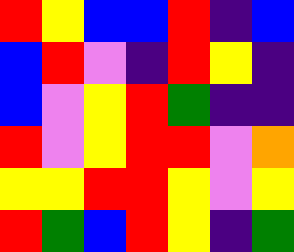[["red", "yellow", "blue", "blue", "red", "indigo", "blue"], ["blue", "red", "violet", "indigo", "red", "yellow", "indigo"], ["blue", "violet", "yellow", "red", "green", "indigo", "indigo"], ["red", "violet", "yellow", "red", "red", "violet", "orange"], ["yellow", "yellow", "red", "red", "yellow", "violet", "yellow"], ["red", "green", "blue", "red", "yellow", "indigo", "green"]]